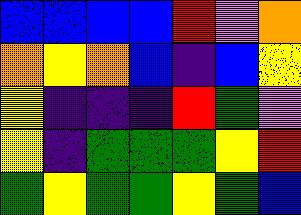[["blue", "blue", "blue", "blue", "red", "violet", "orange"], ["orange", "yellow", "orange", "blue", "indigo", "blue", "yellow"], ["yellow", "indigo", "indigo", "indigo", "red", "green", "violet"], ["yellow", "indigo", "green", "green", "green", "yellow", "red"], ["green", "yellow", "green", "green", "yellow", "green", "blue"]]